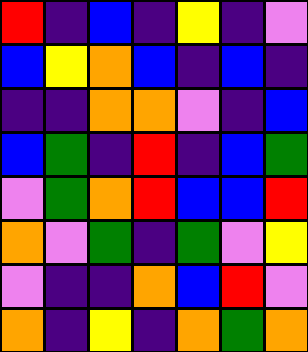[["red", "indigo", "blue", "indigo", "yellow", "indigo", "violet"], ["blue", "yellow", "orange", "blue", "indigo", "blue", "indigo"], ["indigo", "indigo", "orange", "orange", "violet", "indigo", "blue"], ["blue", "green", "indigo", "red", "indigo", "blue", "green"], ["violet", "green", "orange", "red", "blue", "blue", "red"], ["orange", "violet", "green", "indigo", "green", "violet", "yellow"], ["violet", "indigo", "indigo", "orange", "blue", "red", "violet"], ["orange", "indigo", "yellow", "indigo", "orange", "green", "orange"]]